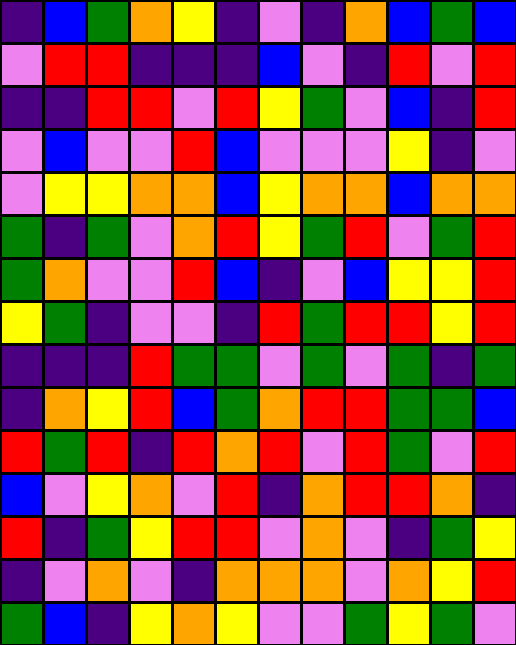[["indigo", "blue", "green", "orange", "yellow", "indigo", "violet", "indigo", "orange", "blue", "green", "blue"], ["violet", "red", "red", "indigo", "indigo", "indigo", "blue", "violet", "indigo", "red", "violet", "red"], ["indigo", "indigo", "red", "red", "violet", "red", "yellow", "green", "violet", "blue", "indigo", "red"], ["violet", "blue", "violet", "violet", "red", "blue", "violet", "violet", "violet", "yellow", "indigo", "violet"], ["violet", "yellow", "yellow", "orange", "orange", "blue", "yellow", "orange", "orange", "blue", "orange", "orange"], ["green", "indigo", "green", "violet", "orange", "red", "yellow", "green", "red", "violet", "green", "red"], ["green", "orange", "violet", "violet", "red", "blue", "indigo", "violet", "blue", "yellow", "yellow", "red"], ["yellow", "green", "indigo", "violet", "violet", "indigo", "red", "green", "red", "red", "yellow", "red"], ["indigo", "indigo", "indigo", "red", "green", "green", "violet", "green", "violet", "green", "indigo", "green"], ["indigo", "orange", "yellow", "red", "blue", "green", "orange", "red", "red", "green", "green", "blue"], ["red", "green", "red", "indigo", "red", "orange", "red", "violet", "red", "green", "violet", "red"], ["blue", "violet", "yellow", "orange", "violet", "red", "indigo", "orange", "red", "red", "orange", "indigo"], ["red", "indigo", "green", "yellow", "red", "red", "violet", "orange", "violet", "indigo", "green", "yellow"], ["indigo", "violet", "orange", "violet", "indigo", "orange", "orange", "orange", "violet", "orange", "yellow", "red"], ["green", "blue", "indigo", "yellow", "orange", "yellow", "violet", "violet", "green", "yellow", "green", "violet"]]